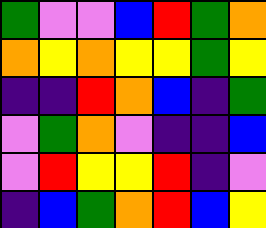[["green", "violet", "violet", "blue", "red", "green", "orange"], ["orange", "yellow", "orange", "yellow", "yellow", "green", "yellow"], ["indigo", "indigo", "red", "orange", "blue", "indigo", "green"], ["violet", "green", "orange", "violet", "indigo", "indigo", "blue"], ["violet", "red", "yellow", "yellow", "red", "indigo", "violet"], ["indigo", "blue", "green", "orange", "red", "blue", "yellow"]]